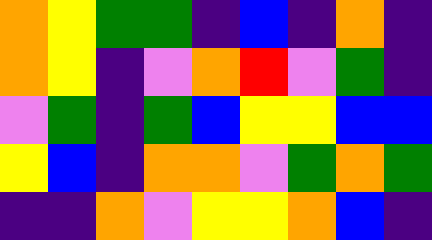[["orange", "yellow", "green", "green", "indigo", "blue", "indigo", "orange", "indigo"], ["orange", "yellow", "indigo", "violet", "orange", "red", "violet", "green", "indigo"], ["violet", "green", "indigo", "green", "blue", "yellow", "yellow", "blue", "blue"], ["yellow", "blue", "indigo", "orange", "orange", "violet", "green", "orange", "green"], ["indigo", "indigo", "orange", "violet", "yellow", "yellow", "orange", "blue", "indigo"]]